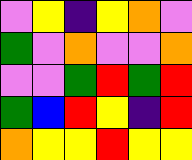[["violet", "yellow", "indigo", "yellow", "orange", "violet"], ["green", "violet", "orange", "violet", "violet", "orange"], ["violet", "violet", "green", "red", "green", "red"], ["green", "blue", "red", "yellow", "indigo", "red"], ["orange", "yellow", "yellow", "red", "yellow", "yellow"]]